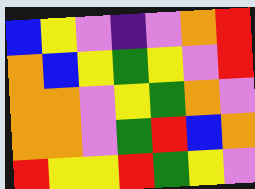[["blue", "yellow", "violet", "indigo", "violet", "orange", "red"], ["orange", "blue", "yellow", "green", "yellow", "violet", "red"], ["orange", "orange", "violet", "yellow", "green", "orange", "violet"], ["orange", "orange", "violet", "green", "red", "blue", "orange"], ["red", "yellow", "yellow", "red", "green", "yellow", "violet"]]